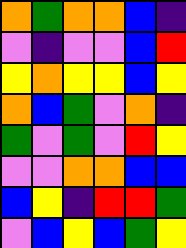[["orange", "green", "orange", "orange", "blue", "indigo"], ["violet", "indigo", "violet", "violet", "blue", "red"], ["yellow", "orange", "yellow", "yellow", "blue", "yellow"], ["orange", "blue", "green", "violet", "orange", "indigo"], ["green", "violet", "green", "violet", "red", "yellow"], ["violet", "violet", "orange", "orange", "blue", "blue"], ["blue", "yellow", "indigo", "red", "red", "green"], ["violet", "blue", "yellow", "blue", "green", "yellow"]]